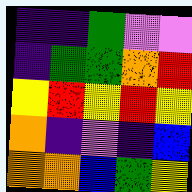[["indigo", "indigo", "green", "violet", "violet"], ["indigo", "green", "green", "orange", "red"], ["yellow", "red", "yellow", "red", "yellow"], ["orange", "indigo", "violet", "indigo", "blue"], ["orange", "orange", "blue", "green", "yellow"]]